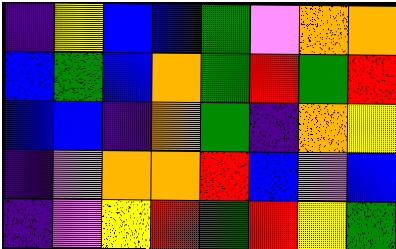[["indigo", "yellow", "blue", "blue", "green", "violet", "orange", "orange"], ["blue", "green", "blue", "orange", "green", "red", "green", "red"], ["blue", "blue", "indigo", "orange", "green", "indigo", "orange", "yellow"], ["indigo", "violet", "orange", "orange", "red", "blue", "violet", "blue"], ["indigo", "violet", "yellow", "red", "green", "red", "yellow", "green"]]